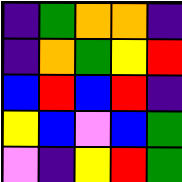[["indigo", "green", "orange", "orange", "indigo"], ["indigo", "orange", "green", "yellow", "red"], ["blue", "red", "blue", "red", "indigo"], ["yellow", "blue", "violet", "blue", "green"], ["violet", "indigo", "yellow", "red", "green"]]